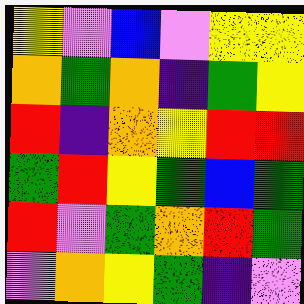[["yellow", "violet", "blue", "violet", "yellow", "yellow"], ["orange", "green", "orange", "indigo", "green", "yellow"], ["red", "indigo", "orange", "yellow", "red", "red"], ["green", "red", "yellow", "green", "blue", "green"], ["red", "violet", "green", "orange", "red", "green"], ["violet", "orange", "yellow", "green", "indigo", "violet"]]